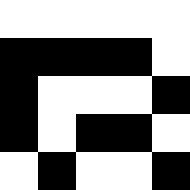[["white", "white", "white", "white", "white"], ["black", "black", "black", "black", "white"], ["black", "white", "white", "white", "black"], ["black", "white", "black", "black", "white"], ["white", "black", "white", "white", "black"]]